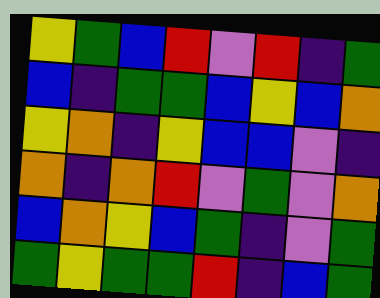[["yellow", "green", "blue", "red", "violet", "red", "indigo", "green"], ["blue", "indigo", "green", "green", "blue", "yellow", "blue", "orange"], ["yellow", "orange", "indigo", "yellow", "blue", "blue", "violet", "indigo"], ["orange", "indigo", "orange", "red", "violet", "green", "violet", "orange"], ["blue", "orange", "yellow", "blue", "green", "indigo", "violet", "green"], ["green", "yellow", "green", "green", "red", "indigo", "blue", "green"]]